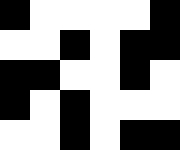[["black", "white", "white", "white", "white", "black"], ["white", "white", "black", "white", "black", "black"], ["black", "black", "white", "white", "black", "white"], ["black", "white", "black", "white", "white", "white"], ["white", "white", "black", "white", "black", "black"]]